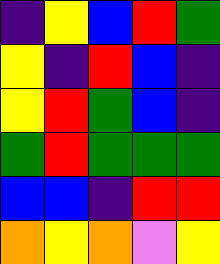[["indigo", "yellow", "blue", "red", "green"], ["yellow", "indigo", "red", "blue", "indigo"], ["yellow", "red", "green", "blue", "indigo"], ["green", "red", "green", "green", "green"], ["blue", "blue", "indigo", "red", "red"], ["orange", "yellow", "orange", "violet", "yellow"]]